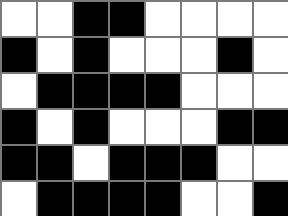[["white", "white", "black", "black", "white", "white", "white", "white"], ["black", "white", "black", "white", "white", "white", "black", "white"], ["white", "black", "black", "black", "black", "white", "white", "white"], ["black", "white", "black", "white", "white", "white", "black", "black"], ["black", "black", "white", "black", "black", "black", "white", "white"], ["white", "black", "black", "black", "black", "white", "white", "black"]]